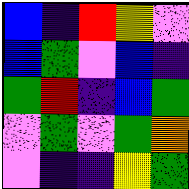[["blue", "indigo", "red", "yellow", "violet"], ["blue", "green", "violet", "blue", "indigo"], ["green", "red", "indigo", "blue", "green"], ["violet", "green", "violet", "green", "orange"], ["violet", "indigo", "indigo", "yellow", "green"]]